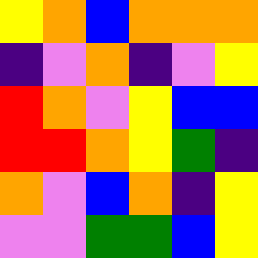[["yellow", "orange", "blue", "orange", "orange", "orange"], ["indigo", "violet", "orange", "indigo", "violet", "yellow"], ["red", "orange", "violet", "yellow", "blue", "blue"], ["red", "red", "orange", "yellow", "green", "indigo"], ["orange", "violet", "blue", "orange", "indigo", "yellow"], ["violet", "violet", "green", "green", "blue", "yellow"]]